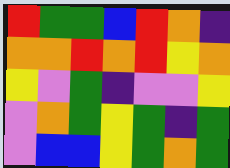[["red", "green", "green", "blue", "red", "orange", "indigo"], ["orange", "orange", "red", "orange", "red", "yellow", "orange"], ["yellow", "violet", "green", "indigo", "violet", "violet", "yellow"], ["violet", "orange", "green", "yellow", "green", "indigo", "green"], ["violet", "blue", "blue", "yellow", "green", "orange", "green"]]